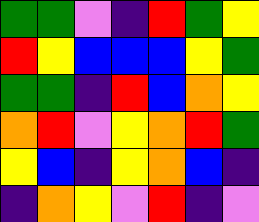[["green", "green", "violet", "indigo", "red", "green", "yellow"], ["red", "yellow", "blue", "blue", "blue", "yellow", "green"], ["green", "green", "indigo", "red", "blue", "orange", "yellow"], ["orange", "red", "violet", "yellow", "orange", "red", "green"], ["yellow", "blue", "indigo", "yellow", "orange", "blue", "indigo"], ["indigo", "orange", "yellow", "violet", "red", "indigo", "violet"]]